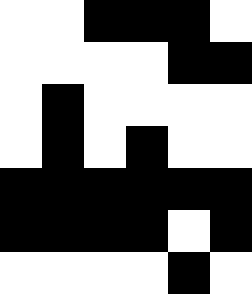[["white", "white", "black", "black", "black", "white"], ["white", "white", "white", "white", "black", "black"], ["white", "black", "white", "white", "white", "white"], ["white", "black", "white", "black", "white", "white"], ["black", "black", "black", "black", "black", "black"], ["black", "black", "black", "black", "white", "black"], ["white", "white", "white", "white", "black", "white"]]